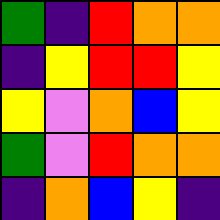[["green", "indigo", "red", "orange", "orange"], ["indigo", "yellow", "red", "red", "yellow"], ["yellow", "violet", "orange", "blue", "yellow"], ["green", "violet", "red", "orange", "orange"], ["indigo", "orange", "blue", "yellow", "indigo"]]